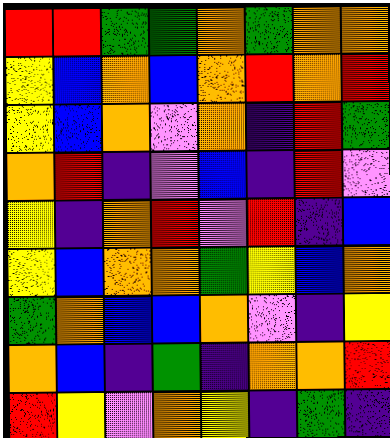[["red", "red", "green", "green", "orange", "green", "orange", "orange"], ["yellow", "blue", "orange", "blue", "orange", "red", "orange", "red"], ["yellow", "blue", "orange", "violet", "orange", "indigo", "red", "green"], ["orange", "red", "indigo", "violet", "blue", "indigo", "red", "violet"], ["yellow", "indigo", "orange", "red", "violet", "red", "indigo", "blue"], ["yellow", "blue", "orange", "orange", "green", "yellow", "blue", "orange"], ["green", "orange", "blue", "blue", "orange", "violet", "indigo", "yellow"], ["orange", "blue", "indigo", "green", "indigo", "orange", "orange", "red"], ["red", "yellow", "violet", "orange", "yellow", "indigo", "green", "indigo"]]